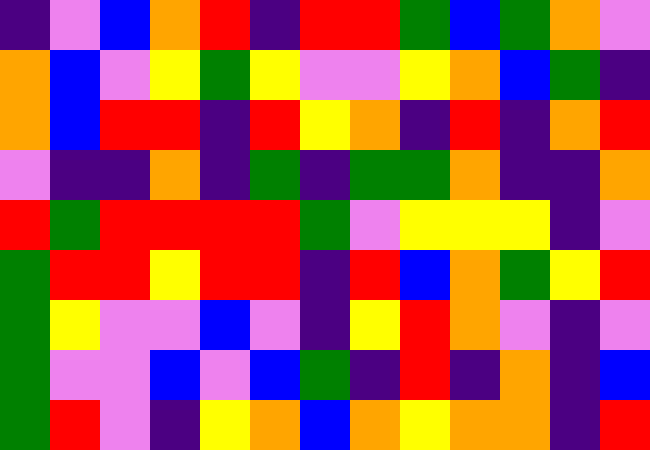[["indigo", "violet", "blue", "orange", "red", "indigo", "red", "red", "green", "blue", "green", "orange", "violet"], ["orange", "blue", "violet", "yellow", "green", "yellow", "violet", "violet", "yellow", "orange", "blue", "green", "indigo"], ["orange", "blue", "red", "red", "indigo", "red", "yellow", "orange", "indigo", "red", "indigo", "orange", "red"], ["violet", "indigo", "indigo", "orange", "indigo", "green", "indigo", "green", "green", "orange", "indigo", "indigo", "orange"], ["red", "green", "red", "red", "red", "red", "green", "violet", "yellow", "yellow", "yellow", "indigo", "violet"], ["green", "red", "red", "yellow", "red", "red", "indigo", "red", "blue", "orange", "green", "yellow", "red"], ["green", "yellow", "violet", "violet", "blue", "violet", "indigo", "yellow", "red", "orange", "violet", "indigo", "violet"], ["green", "violet", "violet", "blue", "violet", "blue", "green", "indigo", "red", "indigo", "orange", "indigo", "blue"], ["green", "red", "violet", "indigo", "yellow", "orange", "blue", "orange", "yellow", "orange", "orange", "indigo", "red"]]